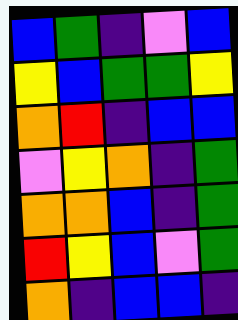[["blue", "green", "indigo", "violet", "blue"], ["yellow", "blue", "green", "green", "yellow"], ["orange", "red", "indigo", "blue", "blue"], ["violet", "yellow", "orange", "indigo", "green"], ["orange", "orange", "blue", "indigo", "green"], ["red", "yellow", "blue", "violet", "green"], ["orange", "indigo", "blue", "blue", "indigo"]]